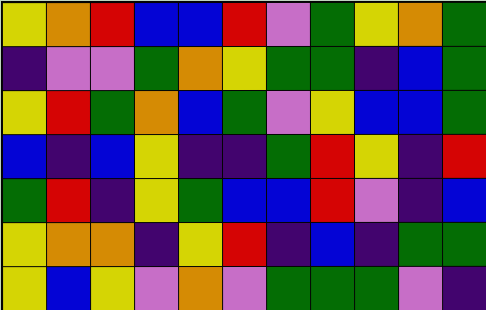[["yellow", "orange", "red", "blue", "blue", "red", "violet", "green", "yellow", "orange", "green"], ["indigo", "violet", "violet", "green", "orange", "yellow", "green", "green", "indigo", "blue", "green"], ["yellow", "red", "green", "orange", "blue", "green", "violet", "yellow", "blue", "blue", "green"], ["blue", "indigo", "blue", "yellow", "indigo", "indigo", "green", "red", "yellow", "indigo", "red"], ["green", "red", "indigo", "yellow", "green", "blue", "blue", "red", "violet", "indigo", "blue"], ["yellow", "orange", "orange", "indigo", "yellow", "red", "indigo", "blue", "indigo", "green", "green"], ["yellow", "blue", "yellow", "violet", "orange", "violet", "green", "green", "green", "violet", "indigo"]]